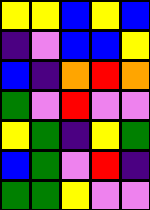[["yellow", "yellow", "blue", "yellow", "blue"], ["indigo", "violet", "blue", "blue", "yellow"], ["blue", "indigo", "orange", "red", "orange"], ["green", "violet", "red", "violet", "violet"], ["yellow", "green", "indigo", "yellow", "green"], ["blue", "green", "violet", "red", "indigo"], ["green", "green", "yellow", "violet", "violet"]]